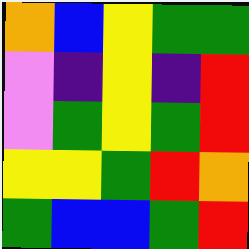[["orange", "blue", "yellow", "green", "green"], ["violet", "indigo", "yellow", "indigo", "red"], ["violet", "green", "yellow", "green", "red"], ["yellow", "yellow", "green", "red", "orange"], ["green", "blue", "blue", "green", "red"]]